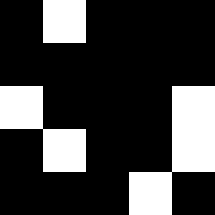[["black", "white", "black", "black", "black"], ["black", "black", "black", "black", "black"], ["white", "black", "black", "black", "white"], ["black", "white", "black", "black", "white"], ["black", "black", "black", "white", "black"]]